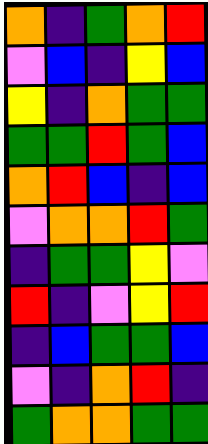[["orange", "indigo", "green", "orange", "red"], ["violet", "blue", "indigo", "yellow", "blue"], ["yellow", "indigo", "orange", "green", "green"], ["green", "green", "red", "green", "blue"], ["orange", "red", "blue", "indigo", "blue"], ["violet", "orange", "orange", "red", "green"], ["indigo", "green", "green", "yellow", "violet"], ["red", "indigo", "violet", "yellow", "red"], ["indigo", "blue", "green", "green", "blue"], ["violet", "indigo", "orange", "red", "indigo"], ["green", "orange", "orange", "green", "green"]]